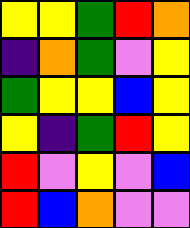[["yellow", "yellow", "green", "red", "orange"], ["indigo", "orange", "green", "violet", "yellow"], ["green", "yellow", "yellow", "blue", "yellow"], ["yellow", "indigo", "green", "red", "yellow"], ["red", "violet", "yellow", "violet", "blue"], ["red", "blue", "orange", "violet", "violet"]]